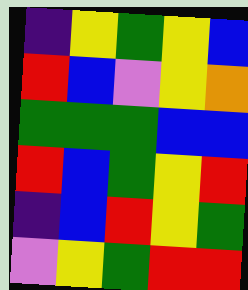[["indigo", "yellow", "green", "yellow", "blue"], ["red", "blue", "violet", "yellow", "orange"], ["green", "green", "green", "blue", "blue"], ["red", "blue", "green", "yellow", "red"], ["indigo", "blue", "red", "yellow", "green"], ["violet", "yellow", "green", "red", "red"]]